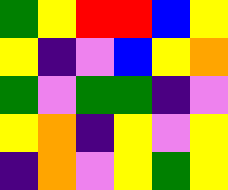[["green", "yellow", "red", "red", "blue", "yellow"], ["yellow", "indigo", "violet", "blue", "yellow", "orange"], ["green", "violet", "green", "green", "indigo", "violet"], ["yellow", "orange", "indigo", "yellow", "violet", "yellow"], ["indigo", "orange", "violet", "yellow", "green", "yellow"]]